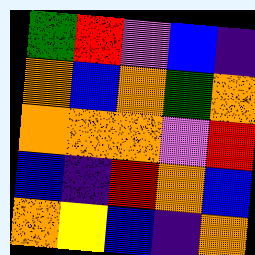[["green", "red", "violet", "blue", "indigo"], ["orange", "blue", "orange", "green", "orange"], ["orange", "orange", "orange", "violet", "red"], ["blue", "indigo", "red", "orange", "blue"], ["orange", "yellow", "blue", "indigo", "orange"]]